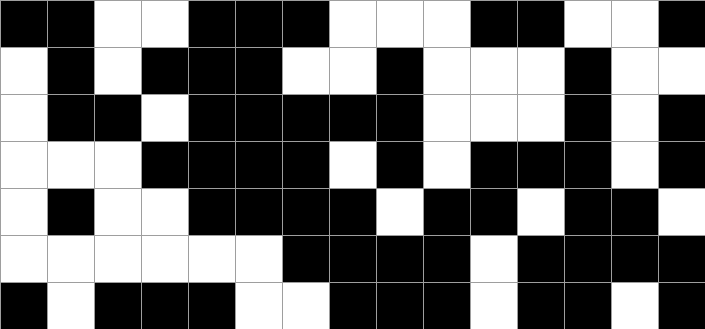[["black", "black", "white", "white", "black", "black", "black", "white", "white", "white", "black", "black", "white", "white", "black"], ["white", "black", "white", "black", "black", "black", "white", "white", "black", "white", "white", "white", "black", "white", "white"], ["white", "black", "black", "white", "black", "black", "black", "black", "black", "white", "white", "white", "black", "white", "black"], ["white", "white", "white", "black", "black", "black", "black", "white", "black", "white", "black", "black", "black", "white", "black"], ["white", "black", "white", "white", "black", "black", "black", "black", "white", "black", "black", "white", "black", "black", "white"], ["white", "white", "white", "white", "white", "white", "black", "black", "black", "black", "white", "black", "black", "black", "black"], ["black", "white", "black", "black", "black", "white", "white", "black", "black", "black", "white", "black", "black", "white", "black"]]